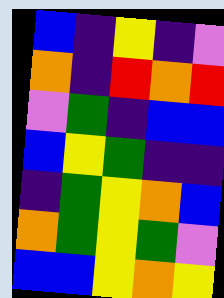[["blue", "indigo", "yellow", "indigo", "violet"], ["orange", "indigo", "red", "orange", "red"], ["violet", "green", "indigo", "blue", "blue"], ["blue", "yellow", "green", "indigo", "indigo"], ["indigo", "green", "yellow", "orange", "blue"], ["orange", "green", "yellow", "green", "violet"], ["blue", "blue", "yellow", "orange", "yellow"]]